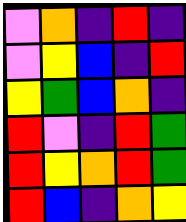[["violet", "orange", "indigo", "red", "indigo"], ["violet", "yellow", "blue", "indigo", "red"], ["yellow", "green", "blue", "orange", "indigo"], ["red", "violet", "indigo", "red", "green"], ["red", "yellow", "orange", "red", "green"], ["red", "blue", "indigo", "orange", "yellow"]]